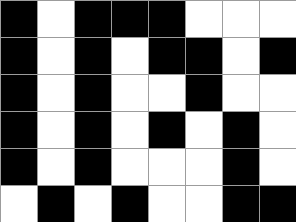[["black", "white", "black", "black", "black", "white", "white", "white"], ["black", "white", "black", "white", "black", "black", "white", "black"], ["black", "white", "black", "white", "white", "black", "white", "white"], ["black", "white", "black", "white", "black", "white", "black", "white"], ["black", "white", "black", "white", "white", "white", "black", "white"], ["white", "black", "white", "black", "white", "white", "black", "black"]]